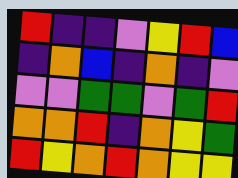[["red", "indigo", "indigo", "violet", "yellow", "red", "blue"], ["indigo", "orange", "blue", "indigo", "orange", "indigo", "violet"], ["violet", "violet", "green", "green", "violet", "green", "red"], ["orange", "orange", "red", "indigo", "orange", "yellow", "green"], ["red", "yellow", "orange", "red", "orange", "yellow", "yellow"]]